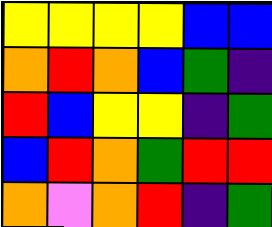[["yellow", "yellow", "yellow", "yellow", "blue", "blue"], ["orange", "red", "orange", "blue", "green", "indigo"], ["red", "blue", "yellow", "yellow", "indigo", "green"], ["blue", "red", "orange", "green", "red", "red"], ["orange", "violet", "orange", "red", "indigo", "green"]]